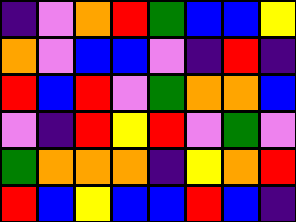[["indigo", "violet", "orange", "red", "green", "blue", "blue", "yellow"], ["orange", "violet", "blue", "blue", "violet", "indigo", "red", "indigo"], ["red", "blue", "red", "violet", "green", "orange", "orange", "blue"], ["violet", "indigo", "red", "yellow", "red", "violet", "green", "violet"], ["green", "orange", "orange", "orange", "indigo", "yellow", "orange", "red"], ["red", "blue", "yellow", "blue", "blue", "red", "blue", "indigo"]]